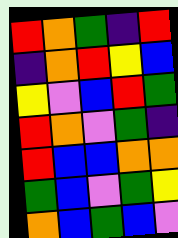[["red", "orange", "green", "indigo", "red"], ["indigo", "orange", "red", "yellow", "blue"], ["yellow", "violet", "blue", "red", "green"], ["red", "orange", "violet", "green", "indigo"], ["red", "blue", "blue", "orange", "orange"], ["green", "blue", "violet", "green", "yellow"], ["orange", "blue", "green", "blue", "violet"]]